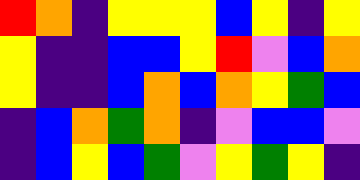[["red", "orange", "indigo", "yellow", "yellow", "yellow", "blue", "yellow", "indigo", "yellow"], ["yellow", "indigo", "indigo", "blue", "blue", "yellow", "red", "violet", "blue", "orange"], ["yellow", "indigo", "indigo", "blue", "orange", "blue", "orange", "yellow", "green", "blue"], ["indigo", "blue", "orange", "green", "orange", "indigo", "violet", "blue", "blue", "violet"], ["indigo", "blue", "yellow", "blue", "green", "violet", "yellow", "green", "yellow", "indigo"]]